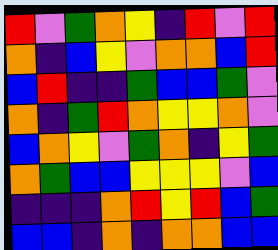[["red", "violet", "green", "orange", "yellow", "indigo", "red", "violet", "red"], ["orange", "indigo", "blue", "yellow", "violet", "orange", "orange", "blue", "red"], ["blue", "red", "indigo", "indigo", "green", "blue", "blue", "green", "violet"], ["orange", "indigo", "green", "red", "orange", "yellow", "yellow", "orange", "violet"], ["blue", "orange", "yellow", "violet", "green", "orange", "indigo", "yellow", "green"], ["orange", "green", "blue", "blue", "yellow", "yellow", "yellow", "violet", "blue"], ["indigo", "indigo", "indigo", "orange", "red", "yellow", "red", "blue", "green"], ["blue", "blue", "indigo", "orange", "indigo", "orange", "orange", "blue", "blue"]]